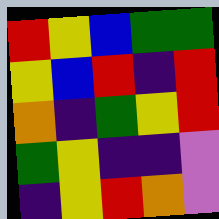[["red", "yellow", "blue", "green", "green"], ["yellow", "blue", "red", "indigo", "red"], ["orange", "indigo", "green", "yellow", "red"], ["green", "yellow", "indigo", "indigo", "violet"], ["indigo", "yellow", "red", "orange", "violet"]]